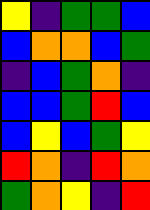[["yellow", "indigo", "green", "green", "blue"], ["blue", "orange", "orange", "blue", "green"], ["indigo", "blue", "green", "orange", "indigo"], ["blue", "blue", "green", "red", "blue"], ["blue", "yellow", "blue", "green", "yellow"], ["red", "orange", "indigo", "red", "orange"], ["green", "orange", "yellow", "indigo", "red"]]